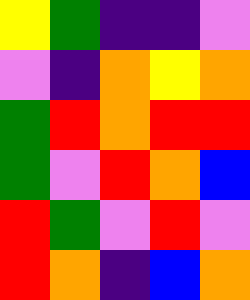[["yellow", "green", "indigo", "indigo", "violet"], ["violet", "indigo", "orange", "yellow", "orange"], ["green", "red", "orange", "red", "red"], ["green", "violet", "red", "orange", "blue"], ["red", "green", "violet", "red", "violet"], ["red", "orange", "indigo", "blue", "orange"]]